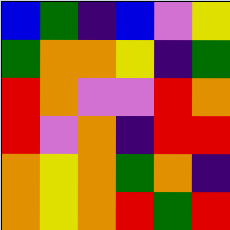[["blue", "green", "indigo", "blue", "violet", "yellow"], ["green", "orange", "orange", "yellow", "indigo", "green"], ["red", "orange", "violet", "violet", "red", "orange"], ["red", "violet", "orange", "indigo", "red", "red"], ["orange", "yellow", "orange", "green", "orange", "indigo"], ["orange", "yellow", "orange", "red", "green", "red"]]